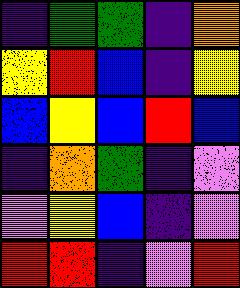[["indigo", "green", "green", "indigo", "orange"], ["yellow", "red", "blue", "indigo", "yellow"], ["blue", "yellow", "blue", "red", "blue"], ["indigo", "orange", "green", "indigo", "violet"], ["violet", "yellow", "blue", "indigo", "violet"], ["red", "red", "indigo", "violet", "red"]]